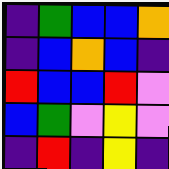[["indigo", "green", "blue", "blue", "orange"], ["indigo", "blue", "orange", "blue", "indigo"], ["red", "blue", "blue", "red", "violet"], ["blue", "green", "violet", "yellow", "violet"], ["indigo", "red", "indigo", "yellow", "indigo"]]